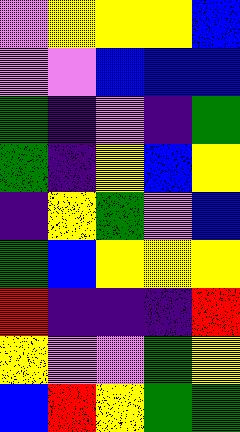[["violet", "yellow", "yellow", "yellow", "blue"], ["violet", "violet", "blue", "blue", "blue"], ["green", "indigo", "violet", "indigo", "green"], ["green", "indigo", "yellow", "blue", "yellow"], ["indigo", "yellow", "green", "violet", "blue"], ["green", "blue", "yellow", "yellow", "yellow"], ["red", "indigo", "indigo", "indigo", "red"], ["yellow", "violet", "violet", "green", "yellow"], ["blue", "red", "yellow", "green", "green"]]